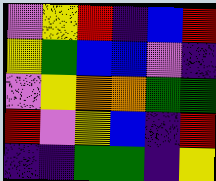[["violet", "yellow", "red", "indigo", "blue", "red"], ["yellow", "green", "blue", "blue", "violet", "indigo"], ["violet", "yellow", "orange", "orange", "green", "green"], ["red", "violet", "yellow", "blue", "indigo", "red"], ["indigo", "indigo", "green", "green", "indigo", "yellow"]]